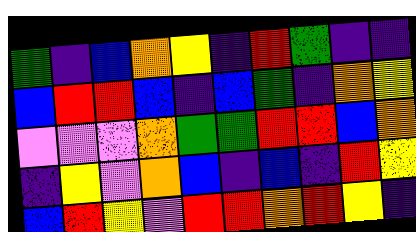[["green", "indigo", "blue", "orange", "yellow", "indigo", "red", "green", "indigo", "indigo"], ["blue", "red", "red", "blue", "indigo", "blue", "green", "indigo", "orange", "yellow"], ["violet", "violet", "violet", "orange", "green", "green", "red", "red", "blue", "orange"], ["indigo", "yellow", "violet", "orange", "blue", "indigo", "blue", "indigo", "red", "yellow"], ["blue", "red", "yellow", "violet", "red", "red", "orange", "red", "yellow", "indigo"]]